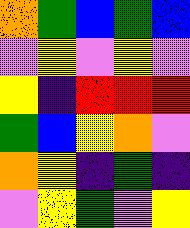[["orange", "green", "blue", "green", "blue"], ["violet", "yellow", "violet", "yellow", "violet"], ["yellow", "indigo", "red", "red", "red"], ["green", "blue", "yellow", "orange", "violet"], ["orange", "yellow", "indigo", "green", "indigo"], ["violet", "yellow", "green", "violet", "yellow"]]